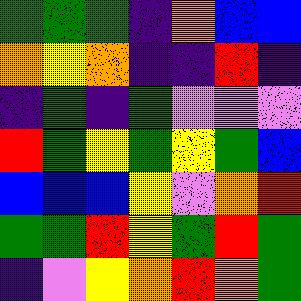[["green", "green", "green", "indigo", "orange", "blue", "blue"], ["orange", "yellow", "orange", "indigo", "indigo", "red", "indigo"], ["indigo", "green", "indigo", "green", "violet", "violet", "violet"], ["red", "green", "yellow", "green", "yellow", "green", "blue"], ["blue", "blue", "blue", "yellow", "violet", "orange", "red"], ["green", "green", "red", "yellow", "green", "red", "green"], ["indigo", "violet", "yellow", "orange", "red", "orange", "green"]]